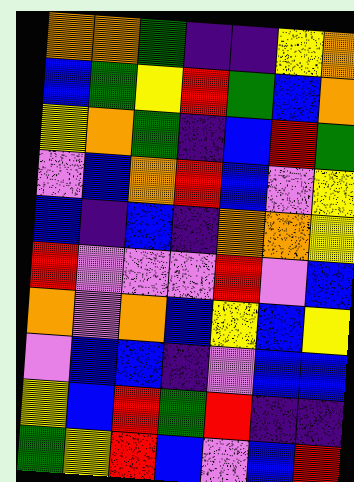[["orange", "orange", "green", "indigo", "indigo", "yellow", "orange"], ["blue", "green", "yellow", "red", "green", "blue", "orange"], ["yellow", "orange", "green", "indigo", "blue", "red", "green"], ["violet", "blue", "orange", "red", "blue", "violet", "yellow"], ["blue", "indigo", "blue", "indigo", "orange", "orange", "yellow"], ["red", "violet", "violet", "violet", "red", "violet", "blue"], ["orange", "violet", "orange", "blue", "yellow", "blue", "yellow"], ["violet", "blue", "blue", "indigo", "violet", "blue", "blue"], ["yellow", "blue", "red", "green", "red", "indigo", "indigo"], ["green", "yellow", "red", "blue", "violet", "blue", "red"]]